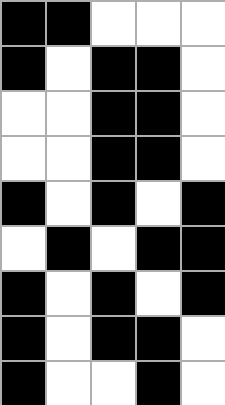[["black", "black", "white", "white", "white"], ["black", "white", "black", "black", "white"], ["white", "white", "black", "black", "white"], ["white", "white", "black", "black", "white"], ["black", "white", "black", "white", "black"], ["white", "black", "white", "black", "black"], ["black", "white", "black", "white", "black"], ["black", "white", "black", "black", "white"], ["black", "white", "white", "black", "white"]]